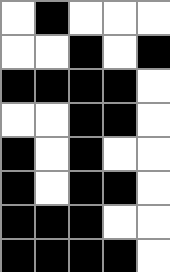[["white", "black", "white", "white", "white"], ["white", "white", "black", "white", "black"], ["black", "black", "black", "black", "white"], ["white", "white", "black", "black", "white"], ["black", "white", "black", "white", "white"], ["black", "white", "black", "black", "white"], ["black", "black", "black", "white", "white"], ["black", "black", "black", "black", "white"]]